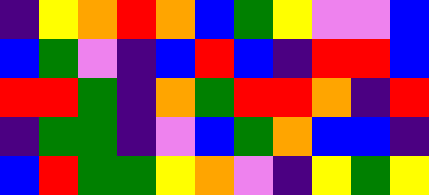[["indigo", "yellow", "orange", "red", "orange", "blue", "green", "yellow", "violet", "violet", "blue"], ["blue", "green", "violet", "indigo", "blue", "red", "blue", "indigo", "red", "red", "blue"], ["red", "red", "green", "indigo", "orange", "green", "red", "red", "orange", "indigo", "red"], ["indigo", "green", "green", "indigo", "violet", "blue", "green", "orange", "blue", "blue", "indigo"], ["blue", "red", "green", "green", "yellow", "orange", "violet", "indigo", "yellow", "green", "yellow"]]